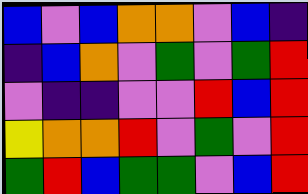[["blue", "violet", "blue", "orange", "orange", "violet", "blue", "indigo"], ["indigo", "blue", "orange", "violet", "green", "violet", "green", "red"], ["violet", "indigo", "indigo", "violet", "violet", "red", "blue", "red"], ["yellow", "orange", "orange", "red", "violet", "green", "violet", "red"], ["green", "red", "blue", "green", "green", "violet", "blue", "red"]]